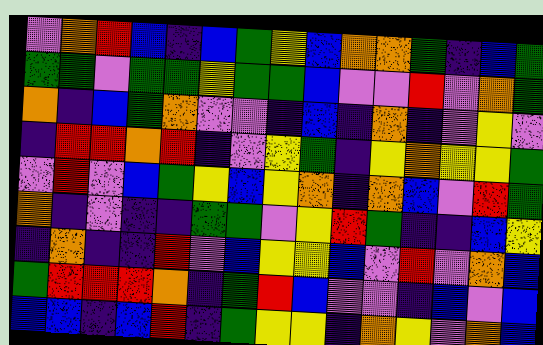[["violet", "orange", "red", "blue", "indigo", "blue", "green", "yellow", "blue", "orange", "orange", "green", "indigo", "blue", "green"], ["green", "green", "violet", "green", "green", "yellow", "green", "green", "blue", "violet", "violet", "red", "violet", "orange", "green"], ["orange", "indigo", "blue", "green", "orange", "violet", "violet", "indigo", "blue", "indigo", "orange", "indigo", "violet", "yellow", "violet"], ["indigo", "red", "red", "orange", "red", "indigo", "violet", "yellow", "green", "indigo", "yellow", "orange", "yellow", "yellow", "green"], ["violet", "red", "violet", "blue", "green", "yellow", "blue", "yellow", "orange", "indigo", "orange", "blue", "violet", "red", "green"], ["orange", "indigo", "violet", "indigo", "indigo", "green", "green", "violet", "yellow", "red", "green", "indigo", "indigo", "blue", "yellow"], ["indigo", "orange", "indigo", "indigo", "red", "violet", "blue", "yellow", "yellow", "blue", "violet", "red", "violet", "orange", "blue"], ["green", "red", "red", "red", "orange", "indigo", "green", "red", "blue", "violet", "violet", "indigo", "blue", "violet", "blue"], ["blue", "blue", "indigo", "blue", "red", "indigo", "green", "yellow", "yellow", "indigo", "orange", "yellow", "violet", "orange", "blue"]]